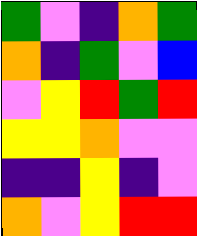[["green", "violet", "indigo", "orange", "green"], ["orange", "indigo", "green", "violet", "blue"], ["violet", "yellow", "red", "green", "red"], ["yellow", "yellow", "orange", "violet", "violet"], ["indigo", "indigo", "yellow", "indigo", "violet"], ["orange", "violet", "yellow", "red", "red"]]